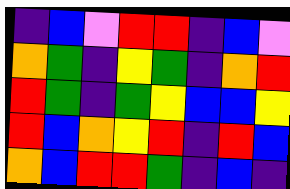[["indigo", "blue", "violet", "red", "red", "indigo", "blue", "violet"], ["orange", "green", "indigo", "yellow", "green", "indigo", "orange", "red"], ["red", "green", "indigo", "green", "yellow", "blue", "blue", "yellow"], ["red", "blue", "orange", "yellow", "red", "indigo", "red", "blue"], ["orange", "blue", "red", "red", "green", "indigo", "blue", "indigo"]]